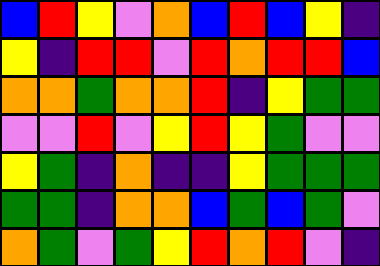[["blue", "red", "yellow", "violet", "orange", "blue", "red", "blue", "yellow", "indigo"], ["yellow", "indigo", "red", "red", "violet", "red", "orange", "red", "red", "blue"], ["orange", "orange", "green", "orange", "orange", "red", "indigo", "yellow", "green", "green"], ["violet", "violet", "red", "violet", "yellow", "red", "yellow", "green", "violet", "violet"], ["yellow", "green", "indigo", "orange", "indigo", "indigo", "yellow", "green", "green", "green"], ["green", "green", "indigo", "orange", "orange", "blue", "green", "blue", "green", "violet"], ["orange", "green", "violet", "green", "yellow", "red", "orange", "red", "violet", "indigo"]]